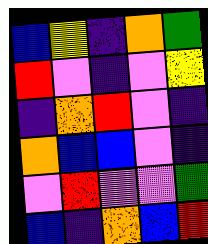[["blue", "yellow", "indigo", "orange", "green"], ["red", "violet", "indigo", "violet", "yellow"], ["indigo", "orange", "red", "violet", "indigo"], ["orange", "blue", "blue", "violet", "indigo"], ["violet", "red", "violet", "violet", "green"], ["blue", "indigo", "orange", "blue", "red"]]